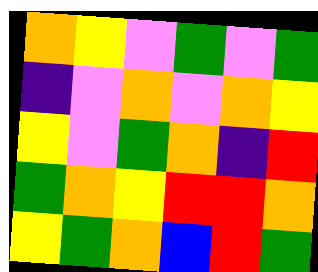[["orange", "yellow", "violet", "green", "violet", "green"], ["indigo", "violet", "orange", "violet", "orange", "yellow"], ["yellow", "violet", "green", "orange", "indigo", "red"], ["green", "orange", "yellow", "red", "red", "orange"], ["yellow", "green", "orange", "blue", "red", "green"]]